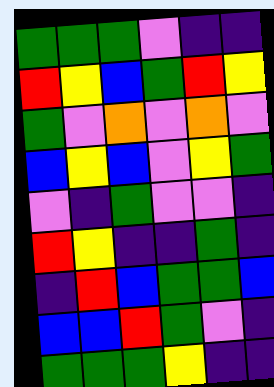[["green", "green", "green", "violet", "indigo", "indigo"], ["red", "yellow", "blue", "green", "red", "yellow"], ["green", "violet", "orange", "violet", "orange", "violet"], ["blue", "yellow", "blue", "violet", "yellow", "green"], ["violet", "indigo", "green", "violet", "violet", "indigo"], ["red", "yellow", "indigo", "indigo", "green", "indigo"], ["indigo", "red", "blue", "green", "green", "blue"], ["blue", "blue", "red", "green", "violet", "indigo"], ["green", "green", "green", "yellow", "indigo", "indigo"]]